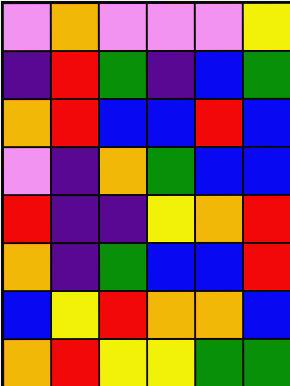[["violet", "orange", "violet", "violet", "violet", "yellow"], ["indigo", "red", "green", "indigo", "blue", "green"], ["orange", "red", "blue", "blue", "red", "blue"], ["violet", "indigo", "orange", "green", "blue", "blue"], ["red", "indigo", "indigo", "yellow", "orange", "red"], ["orange", "indigo", "green", "blue", "blue", "red"], ["blue", "yellow", "red", "orange", "orange", "blue"], ["orange", "red", "yellow", "yellow", "green", "green"]]